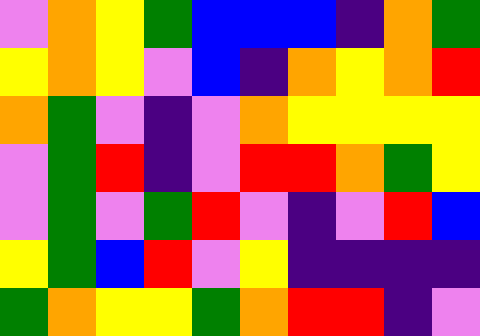[["violet", "orange", "yellow", "green", "blue", "blue", "blue", "indigo", "orange", "green"], ["yellow", "orange", "yellow", "violet", "blue", "indigo", "orange", "yellow", "orange", "red"], ["orange", "green", "violet", "indigo", "violet", "orange", "yellow", "yellow", "yellow", "yellow"], ["violet", "green", "red", "indigo", "violet", "red", "red", "orange", "green", "yellow"], ["violet", "green", "violet", "green", "red", "violet", "indigo", "violet", "red", "blue"], ["yellow", "green", "blue", "red", "violet", "yellow", "indigo", "indigo", "indigo", "indigo"], ["green", "orange", "yellow", "yellow", "green", "orange", "red", "red", "indigo", "violet"]]